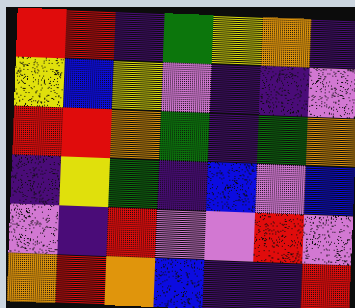[["red", "red", "indigo", "green", "yellow", "orange", "indigo"], ["yellow", "blue", "yellow", "violet", "indigo", "indigo", "violet"], ["red", "red", "orange", "green", "indigo", "green", "orange"], ["indigo", "yellow", "green", "indigo", "blue", "violet", "blue"], ["violet", "indigo", "red", "violet", "violet", "red", "violet"], ["orange", "red", "orange", "blue", "indigo", "indigo", "red"]]